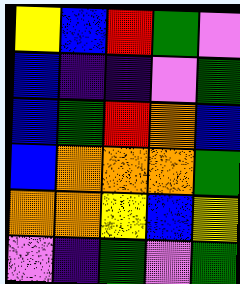[["yellow", "blue", "red", "green", "violet"], ["blue", "indigo", "indigo", "violet", "green"], ["blue", "green", "red", "orange", "blue"], ["blue", "orange", "orange", "orange", "green"], ["orange", "orange", "yellow", "blue", "yellow"], ["violet", "indigo", "green", "violet", "green"]]